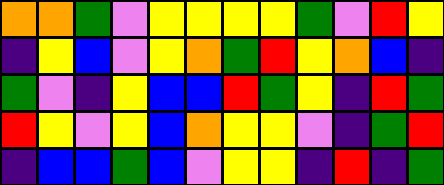[["orange", "orange", "green", "violet", "yellow", "yellow", "yellow", "yellow", "green", "violet", "red", "yellow"], ["indigo", "yellow", "blue", "violet", "yellow", "orange", "green", "red", "yellow", "orange", "blue", "indigo"], ["green", "violet", "indigo", "yellow", "blue", "blue", "red", "green", "yellow", "indigo", "red", "green"], ["red", "yellow", "violet", "yellow", "blue", "orange", "yellow", "yellow", "violet", "indigo", "green", "red"], ["indigo", "blue", "blue", "green", "blue", "violet", "yellow", "yellow", "indigo", "red", "indigo", "green"]]